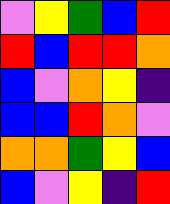[["violet", "yellow", "green", "blue", "red"], ["red", "blue", "red", "red", "orange"], ["blue", "violet", "orange", "yellow", "indigo"], ["blue", "blue", "red", "orange", "violet"], ["orange", "orange", "green", "yellow", "blue"], ["blue", "violet", "yellow", "indigo", "red"]]